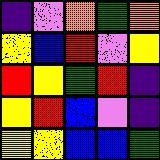[["indigo", "violet", "orange", "green", "orange"], ["yellow", "blue", "red", "violet", "yellow"], ["red", "yellow", "green", "red", "indigo"], ["yellow", "red", "blue", "violet", "indigo"], ["yellow", "yellow", "blue", "blue", "green"]]